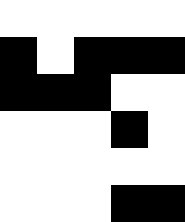[["white", "white", "white", "white", "white"], ["black", "white", "black", "black", "black"], ["black", "black", "black", "white", "white"], ["white", "white", "white", "black", "white"], ["white", "white", "white", "white", "white"], ["white", "white", "white", "black", "black"]]